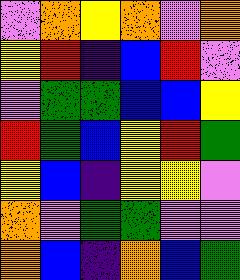[["violet", "orange", "yellow", "orange", "violet", "orange"], ["yellow", "red", "indigo", "blue", "red", "violet"], ["violet", "green", "green", "blue", "blue", "yellow"], ["red", "green", "blue", "yellow", "red", "green"], ["yellow", "blue", "indigo", "yellow", "yellow", "violet"], ["orange", "violet", "green", "green", "violet", "violet"], ["orange", "blue", "indigo", "orange", "blue", "green"]]